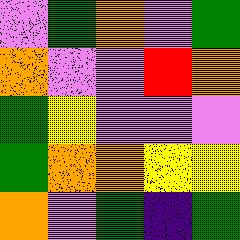[["violet", "green", "orange", "violet", "green"], ["orange", "violet", "violet", "red", "orange"], ["green", "yellow", "violet", "violet", "violet"], ["green", "orange", "orange", "yellow", "yellow"], ["orange", "violet", "green", "indigo", "green"]]